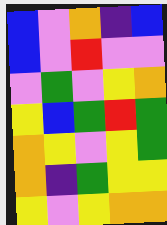[["blue", "violet", "orange", "indigo", "blue"], ["blue", "violet", "red", "violet", "violet"], ["violet", "green", "violet", "yellow", "orange"], ["yellow", "blue", "green", "red", "green"], ["orange", "yellow", "violet", "yellow", "green"], ["orange", "indigo", "green", "yellow", "yellow"], ["yellow", "violet", "yellow", "orange", "orange"]]